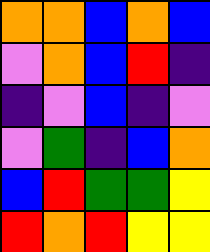[["orange", "orange", "blue", "orange", "blue"], ["violet", "orange", "blue", "red", "indigo"], ["indigo", "violet", "blue", "indigo", "violet"], ["violet", "green", "indigo", "blue", "orange"], ["blue", "red", "green", "green", "yellow"], ["red", "orange", "red", "yellow", "yellow"]]